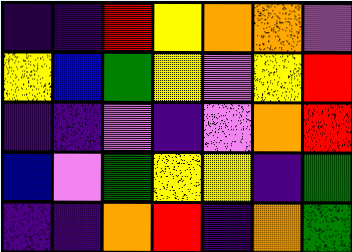[["indigo", "indigo", "red", "yellow", "orange", "orange", "violet"], ["yellow", "blue", "green", "yellow", "violet", "yellow", "red"], ["indigo", "indigo", "violet", "indigo", "violet", "orange", "red"], ["blue", "violet", "green", "yellow", "yellow", "indigo", "green"], ["indigo", "indigo", "orange", "red", "indigo", "orange", "green"]]